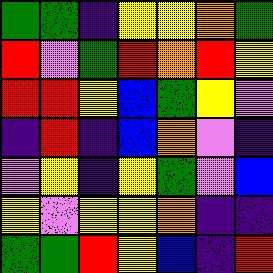[["green", "green", "indigo", "yellow", "yellow", "orange", "green"], ["red", "violet", "green", "red", "orange", "red", "yellow"], ["red", "red", "yellow", "blue", "green", "yellow", "violet"], ["indigo", "red", "indigo", "blue", "orange", "violet", "indigo"], ["violet", "yellow", "indigo", "yellow", "green", "violet", "blue"], ["yellow", "violet", "yellow", "yellow", "orange", "indigo", "indigo"], ["green", "green", "red", "yellow", "blue", "indigo", "red"]]